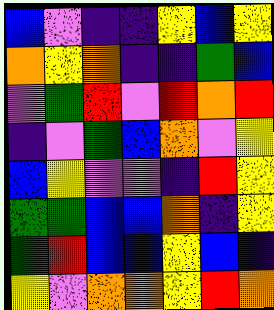[["blue", "violet", "indigo", "indigo", "yellow", "blue", "yellow"], ["orange", "yellow", "orange", "indigo", "indigo", "green", "blue"], ["violet", "green", "red", "violet", "red", "orange", "red"], ["indigo", "violet", "green", "blue", "orange", "violet", "yellow"], ["blue", "yellow", "violet", "violet", "indigo", "red", "yellow"], ["green", "green", "blue", "blue", "orange", "indigo", "yellow"], ["green", "red", "blue", "blue", "yellow", "blue", "indigo"], ["yellow", "violet", "orange", "orange", "yellow", "red", "orange"]]